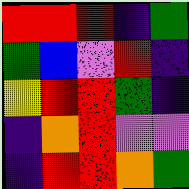[["red", "red", "red", "indigo", "green"], ["green", "blue", "violet", "red", "indigo"], ["yellow", "red", "red", "green", "indigo"], ["indigo", "orange", "red", "violet", "violet"], ["indigo", "red", "red", "orange", "green"]]